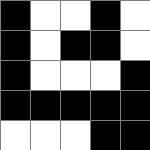[["black", "white", "white", "black", "white"], ["black", "white", "black", "black", "white"], ["black", "white", "white", "white", "black"], ["black", "black", "black", "black", "black"], ["white", "white", "white", "black", "black"]]